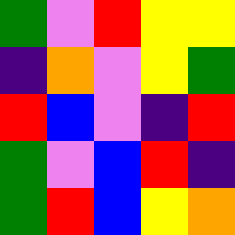[["green", "violet", "red", "yellow", "yellow"], ["indigo", "orange", "violet", "yellow", "green"], ["red", "blue", "violet", "indigo", "red"], ["green", "violet", "blue", "red", "indigo"], ["green", "red", "blue", "yellow", "orange"]]